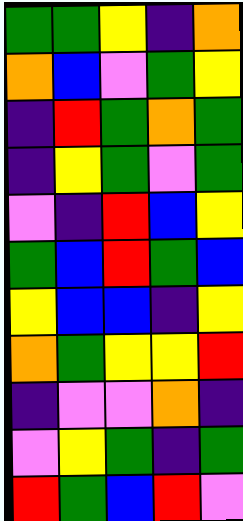[["green", "green", "yellow", "indigo", "orange"], ["orange", "blue", "violet", "green", "yellow"], ["indigo", "red", "green", "orange", "green"], ["indigo", "yellow", "green", "violet", "green"], ["violet", "indigo", "red", "blue", "yellow"], ["green", "blue", "red", "green", "blue"], ["yellow", "blue", "blue", "indigo", "yellow"], ["orange", "green", "yellow", "yellow", "red"], ["indigo", "violet", "violet", "orange", "indigo"], ["violet", "yellow", "green", "indigo", "green"], ["red", "green", "blue", "red", "violet"]]